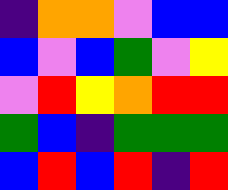[["indigo", "orange", "orange", "violet", "blue", "blue"], ["blue", "violet", "blue", "green", "violet", "yellow"], ["violet", "red", "yellow", "orange", "red", "red"], ["green", "blue", "indigo", "green", "green", "green"], ["blue", "red", "blue", "red", "indigo", "red"]]